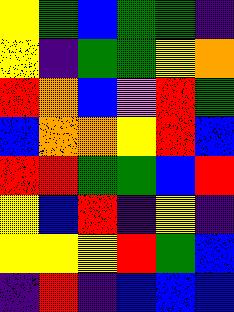[["yellow", "green", "blue", "green", "green", "indigo"], ["yellow", "indigo", "green", "green", "yellow", "orange"], ["red", "orange", "blue", "violet", "red", "green"], ["blue", "orange", "orange", "yellow", "red", "blue"], ["red", "red", "green", "green", "blue", "red"], ["yellow", "blue", "red", "indigo", "yellow", "indigo"], ["yellow", "yellow", "yellow", "red", "green", "blue"], ["indigo", "red", "indigo", "blue", "blue", "blue"]]